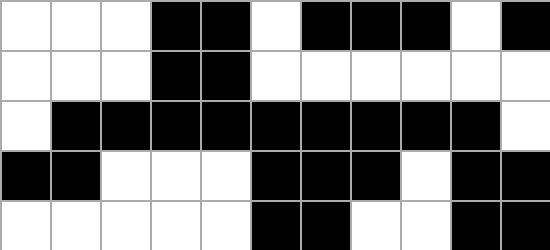[["white", "white", "white", "black", "black", "white", "black", "black", "black", "white", "black"], ["white", "white", "white", "black", "black", "white", "white", "white", "white", "white", "white"], ["white", "black", "black", "black", "black", "black", "black", "black", "black", "black", "white"], ["black", "black", "white", "white", "white", "black", "black", "black", "white", "black", "black"], ["white", "white", "white", "white", "white", "black", "black", "white", "white", "black", "black"]]